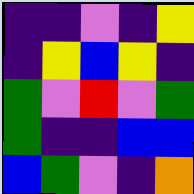[["indigo", "indigo", "violet", "indigo", "yellow"], ["indigo", "yellow", "blue", "yellow", "indigo"], ["green", "violet", "red", "violet", "green"], ["green", "indigo", "indigo", "blue", "blue"], ["blue", "green", "violet", "indigo", "orange"]]